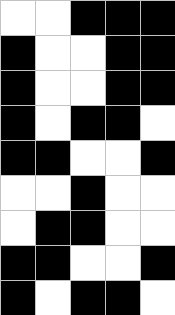[["white", "white", "black", "black", "black"], ["black", "white", "white", "black", "black"], ["black", "white", "white", "black", "black"], ["black", "white", "black", "black", "white"], ["black", "black", "white", "white", "black"], ["white", "white", "black", "white", "white"], ["white", "black", "black", "white", "white"], ["black", "black", "white", "white", "black"], ["black", "white", "black", "black", "white"]]